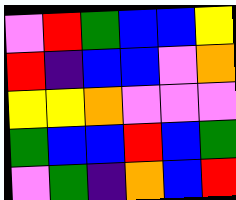[["violet", "red", "green", "blue", "blue", "yellow"], ["red", "indigo", "blue", "blue", "violet", "orange"], ["yellow", "yellow", "orange", "violet", "violet", "violet"], ["green", "blue", "blue", "red", "blue", "green"], ["violet", "green", "indigo", "orange", "blue", "red"]]